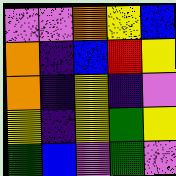[["violet", "violet", "orange", "yellow", "blue"], ["orange", "indigo", "blue", "red", "yellow"], ["orange", "indigo", "yellow", "indigo", "violet"], ["yellow", "indigo", "yellow", "green", "yellow"], ["green", "blue", "violet", "green", "violet"]]